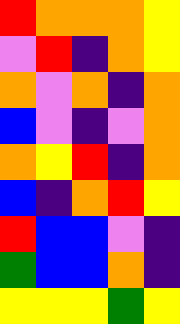[["red", "orange", "orange", "orange", "yellow"], ["violet", "red", "indigo", "orange", "yellow"], ["orange", "violet", "orange", "indigo", "orange"], ["blue", "violet", "indigo", "violet", "orange"], ["orange", "yellow", "red", "indigo", "orange"], ["blue", "indigo", "orange", "red", "yellow"], ["red", "blue", "blue", "violet", "indigo"], ["green", "blue", "blue", "orange", "indigo"], ["yellow", "yellow", "yellow", "green", "yellow"]]